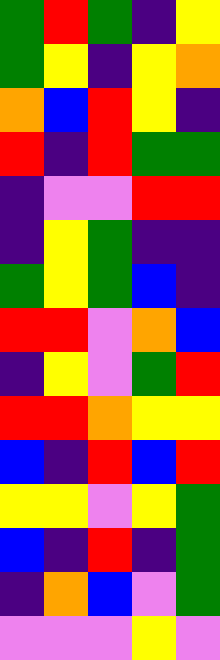[["green", "red", "green", "indigo", "yellow"], ["green", "yellow", "indigo", "yellow", "orange"], ["orange", "blue", "red", "yellow", "indigo"], ["red", "indigo", "red", "green", "green"], ["indigo", "violet", "violet", "red", "red"], ["indigo", "yellow", "green", "indigo", "indigo"], ["green", "yellow", "green", "blue", "indigo"], ["red", "red", "violet", "orange", "blue"], ["indigo", "yellow", "violet", "green", "red"], ["red", "red", "orange", "yellow", "yellow"], ["blue", "indigo", "red", "blue", "red"], ["yellow", "yellow", "violet", "yellow", "green"], ["blue", "indigo", "red", "indigo", "green"], ["indigo", "orange", "blue", "violet", "green"], ["violet", "violet", "violet", "yellow", "violet"]]